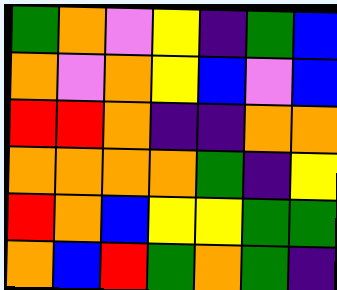[["green", "orange", "violet", "yellow", "indigo", "green", "blue"], ["orange", "violet", "orange", "yellow", "blue", "violet", "blue"], ["red", "red", "orange", "indigo", "indigo", "orange", "orange"], ["orange", "orange", "orange", "orange", "green", "indigo", "yellow"], ["red", "orange", "blue", "yellow", "yellow", "green", "green"], ["orange", "blue", "red", "green", "orange", "green", "indigo"]]